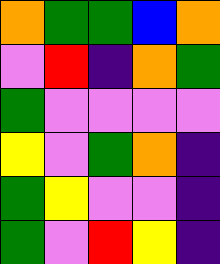[["orange", "green", "green", "blue", "orange"], ["violet", "red", "indigo", "orange", "green"], ["green", "violet", "violet", "violet", "violet"], ["yellow", "violet", "green", "orange", "indigo"], ["green", "yellow", "violet", "violet", "indigo"], ["green", "violet", "red", "yellow", "indigo"]]